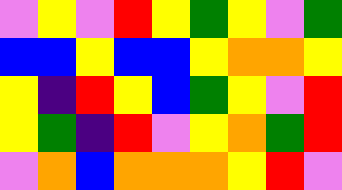[["violet", "yellow", "violet", "red", "yellow", "green", "yellow", "violet", "green"], ["blue", "blue", "yellow", "blue", "blue", "yellow", "orange", "orange", "yellow"], ["yellow", "indigo", "red", "yellow", "blue", "green", "yellow", "violet", "red"], ["yellow", "green", "indigo", "red", "violet", "yellow", "orange", "green", "red"], ["violet", "orange", "blue", "orange", "orange", "orange", "yellow", "red", "violet"]]